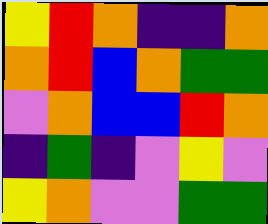[["yellow", "red", "orange", "indigo", "indigo", "orange"], ["orange", "red", "blue", "orange", "green", "green"], ["violet", "orange", "blue", "blue", "red", "orange"], ["indigo", "green", "indigo", "violet", "yellow", "violet"], ["yellow", "orange", "violet", "violet", "green", "green"]]